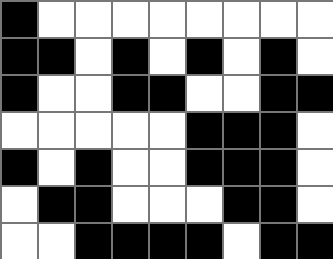[["black", "white", "white", "white", "white", "white", "white", "white", "white"], ["black", "black", "white", "black", "white", "black", "white", "black", "white"], ["black", "white", "white", "black", "black", "white", "white", "black", "black"], ["white", "white", "white", "white", "white", "black", "black", "black", "white"], ["black", "white", "black", "white", "white", "black", "black", "black", "white"], ["white", "black", "black", "white", "white", "white", "black", "black", "white"], ["white", "white", "black", "black", "black", "black", "white", "black", "black"]]